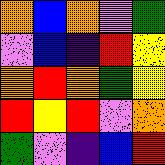[["orange", "blue", "orange", "violet", "green"], ["violet", "blue", "indigo", "red", "yellow"], ["orange", "red", "orange", "green", "yellow"], ["red", "yellow", "red", "violet", "orange"], ["green", "violet", "indigo", "blue", "red"]]